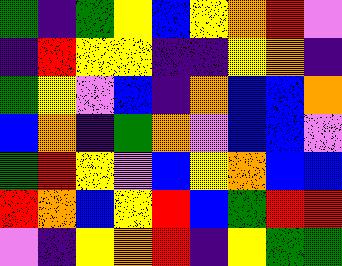[["green", "indigo", "green", "yellow", "blue", "yellow", "orange", "red", "violet"], ["indigo", "red", "yellow", "yellow", "indigo", "indigo", "yellow", "orange", "indigo"], ["green", "yellow", "violet", "blue", "indigo", "orange", "blue", "blue", "orange"], ["blue", "orange", "indigo", "green", "orange", "violet", "blue", "blue", "violet"], ["green", "red", "yellow", "violet", "blue", "yellow", "orange", "blue", "blue"], ["red", "orange", "blue", "yellow", "red", "blue", "green", "red", "red"], ["violet", "indigo", "yellow", "orange", "red", "indigo", "yellow", "green", "green"]]